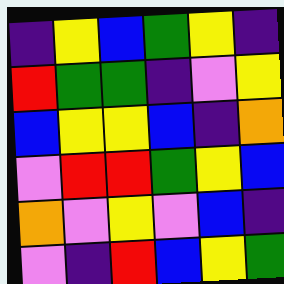[["indigo", "yellow", "blue", "green", "yellow", "indigo"], ["red", "green", "green", "indigo", "violet", "yellow"], ["blue", "yellow", "yellow", "blue", "indigo", "orange"], ["violet", "red", "red", "green", "yellow", "blue"], ["orange", "violet", "yellow", "violet", "blue", "indigo"], ["violet", "indigo", "red", "blue", "yellow", "green"]]